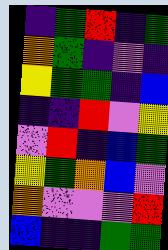[["indigo", "green", "red", "indigo", "green"], ["orange", "green", "indigo", "violet", "indigo"], ["yellow", "green", "green", "indigo", "blue"], ["indigo", "indigo", "red", "violet", "yellow"], ["violet", "red", "indigo", "blue", "green"], ["yellow", "green", "orange", "blue", "violet"], ["orange", "violet", "violet", "violet", "red"], ["blue", "indigo", "indigo", "green", "green"]]